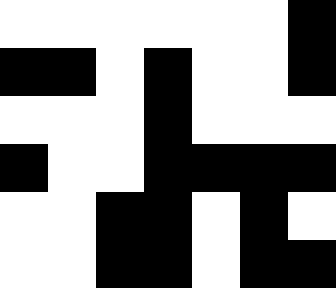[["white", "white", "white", "white", "white", "white", "black"], ["black", "black", "white", "black", "white", "white", "black"], ["white", "white", "white", "black", "white", "white", "white"], ["black", "white", "white", "black", "black", "black", "black"], ["white", "white", "black", "black", "white", "black", "white"], ["white", "white", "black", "black", "white", "black", "black"]]